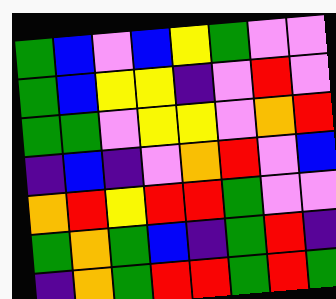[["green", "blue", "violet", "blue", "yellow", "green", "violet", "violet"], ["green", "blue", "yellow", "yellow", "indigo", "violet", "red", "violet"], ["green", "green", "violet", "yellow", "yellow", "violet", "orange", "red"], ["indigo", "blue", "indigo", "violet", "orange", "red", "violet", "blue"], ["orange", "red", "yellow", "red", "red", "green", "violet", "violet"], ["green", "orange", "green", "blue", "indigo", "green", "red", "indigo"], ["indigo", "orange", "green", "red", "red", "green", "red", "green"]]